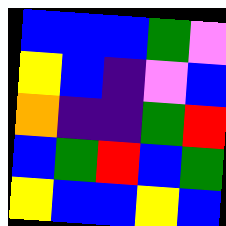[["blue", "blue", "blue", "green", "violet"], ["yellow", "blue", "indigo", "violet", "blue"], ["orange", "indigo", "indigo", "green", "red"], ["blue", "green", "red", "blue", "green"], ["yellow", "blue", "blue", "yellow", "blue"]]